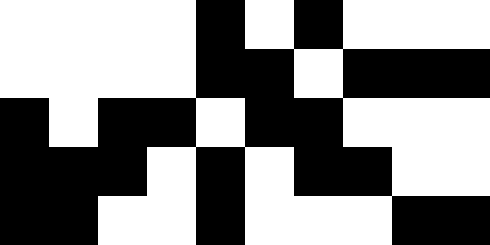[["white", "white", "white", "white", "black", "white", "black", "white", "white", "white"], ["white", "white", "white", "white", "black", "black", "white", "black", "black", "black"], ["black", "white", "black", "black", "white", "black", "black", "white", "white", "white"], ["black", "black", "black", "white", "black", "white", "black", "black", "white", "white"], ["black", "black", "white", "white", "black", "white", "white", "white", "black", "black"]]